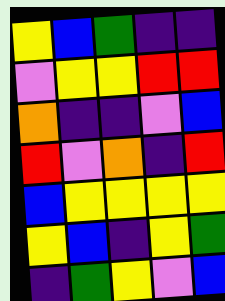[["yellow", "blue", "green", "indigo", "indigo"], ["violet", "yellow", "yellow", "red", "red"], ["orange", "indigo", "indigo", "violet", "blue"], ["red", "violet", "orange", "indigo", "red"], ["blue", "yellow", "yellow", "yellow", "yellow"], ["yellow", "blue", "indigo", "yellow", "green"], ["indigo", "green", "yellow", "violet", "blue"]]